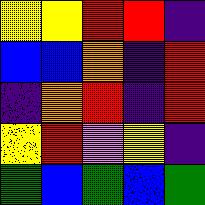[["yellow", "yellow", "red", "red", "indigo"], ["blue", "blue", "orange", "indigo", "red"], ["indigo", "orange", "red", "indigo", "red"], ["yellow", "red", "violet", "yellow", "indigo"], ["green", "blue", "green", "blue", "green"]]